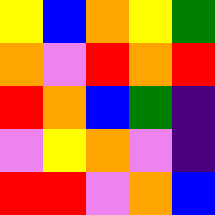[["yellow", "blue", "orange", "yellow", "green"], ["orange", "violet", "red", "orange", "red"], ["red", "orange", "blue", "green", "indigo"], ["violet", "yellow", "orange", "violet", "indigo"], ["red", "red", "violet", "orange", "blue"]]